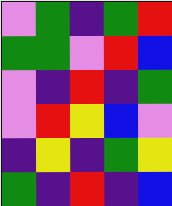[["violet", "green", "indigo", "green", "red"], ["green", "green", "violet", "red", "blue"], ["violet", "indigo", "red", "indigo", "green"], ["violet", "red", "yellow", "blue", "violet"], ["indigo", "yellow", "indigo", "green", "yellow"], ["green", "indigo", "red", "indigo", "blue"]]